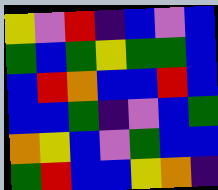[["yellow", "violet", "red", "indigo", "blue", "violet", "blue"], ["green", "blue", "green", "yellow", "green", "green", "blue"], ["blue", "red", "orange", "blue", "blue", "red", "blue"], ["blue", "blue", "green", "indigo", "violet", "blue", "green"], ["orange", "yellow", "blue", "violet", "green", "blue", "blue"], ["green", "red", "blue", "blue", "yellow", "orange", "indigo"]]